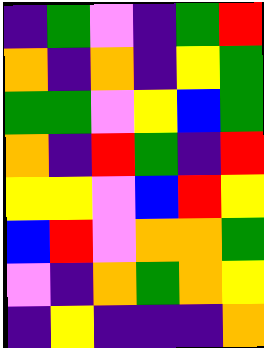[["indigo", "green", "violet", "indigo", "green", "red"], ["orange", "indigo", "orange", "indigo", "yellow", "green"], ["green", "green", "violet", "yellow", "blue", "green"], ["orange", "indigo", "red", "green", "indigo", "red"], ["yellow", "yellow", "violet", "blue", "red", "yellow"], ["blue", "red", "violet", "orange", "orange", "green"], ["violet", "indigo", "orange", "green", "orange", "yellow"], ["indigo", "yellow", "indigo", "indigo", "indigo", "orange"]]